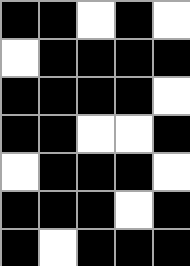[["black", "black", "white", "black", "white"], ["white", "black", "black", "black", "black"], ["black", "black", "black", "black", "white"], ["black", "black", "white", "white", "black"], ["white", "black", "black", "black", "white"], ["black", "black", "black", "white", "black"], ["black", "white", "black", "black", "black"]]